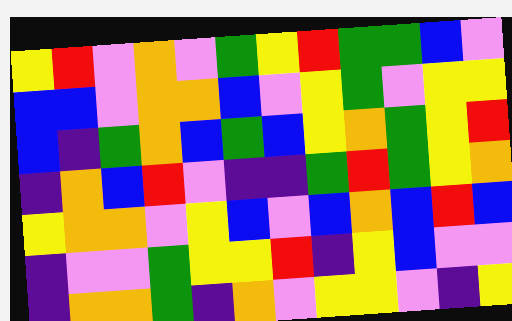[["yellow", "red", "violet", "orange", "violet", "green", "yellow", "red", "green", "green", "blue", "violet"], ["blue", "blue", "violet", "orange", "orange", "blue", "violet", "yellow", "green", "violet", "yellow", "yellow"], ["blue", "indigo", "green", "orange", "blue", "green", "blue", "yellow", "orange", "green", "yellow", "red"], ["indigo", "orange", "blue", "red", "violet", "indigo", "indigo", "green", "red", "green", "yellow", "orange"], ["yellow", "orange", "orange", "violet", "yellow", "blue", "violet", "blue", "orange", "blue", "red", "blue"], ["indigo", "violet", "violet", "green", "yellow", "yellow", "red", "indigo", "yellow", "blue", "violet", "violet"], ["indigo", "orange", "orange", "green", "indigo", "orange", "violet", "yellow", "yellow", "violet", "indigo", "yellow"]]